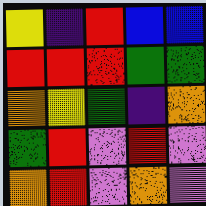[["yellow", "indigo", "red", "blue", "blue"], ["red", "red", "red", "green", "green"], ["orange", "yellow", "green", "indigo", "orange"], ["green", "red", "violet", "red", "violet"], ["orange", "red", "violet", "orange", "violet"]]